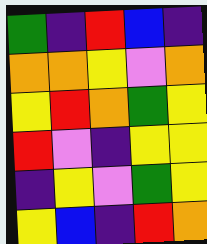[["green", "indigo", "red", "blue", "indigo"], ["orange", "orange", "yellow", "violet", "orange"], ["yellow", "red", "orange", "green", "yellow"], ["red", "violet", "indigo", "yellow", "yellow"], ["indigo", "yellow", "violet", "green", "yellow"], ["yellow", "blue", "indigo", "red", "orange"]]